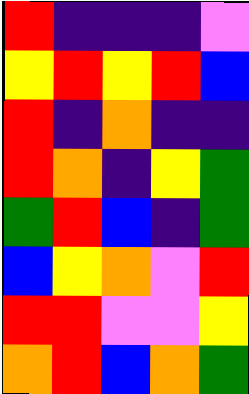[["red", "indigo", "indigo", "indigo", "violet"], ["yellow", "red", "yellow", "red", "blue"], ["red", "indigo", "orange", "indigo", "indigo"], ["red", "orange", "indigo", "yellow", "green"], ["green", "red", "blue", "indigo", "green"], ["blue", "yellow", "orange", "violet", "red"], ["red", "red", "violet", "violet", "yellow"], ["orange", "red", "blue", "orange", "green"]]